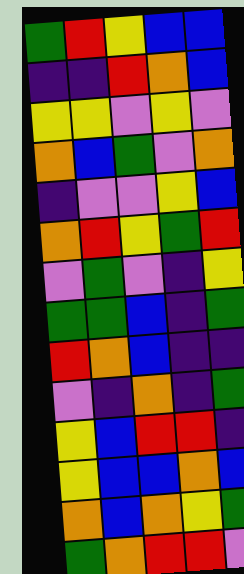[["green", "red", "yellow", "blue", "blue"], ["indigo", "indigo", "red", "orange", "blue"], ["yellow", "yellow", "violet", "yellow", "violet"], ["orange", "blue", "green", "violet", "orange"], ["indigo", "violet", "violet", "yellow", "blue"], ["orange", "red", "yellow", "green", "red"], ["violet", "green", "violet", "indigo", "yellow"], ["green", "green", "blue", "indigo", "green"], ["red", "orange", "blue", "indigo", "indigo"], ["violet", "indigo", "orange", "indigo", "green"], ["yellow", "blue", "red", "red", "indigo"], ["yellow", "blue", "blue", "orange", "blue"], ["orange", "blue", "orange", "yellow", "green"], ["green", "orange", "red", "red", "violet"]]